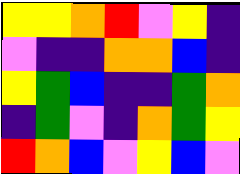[["yellow", "yellow", "orange", "red", "violet", "yellow", "indigo"], ["violet", "indigo", "indigo", "orange", "orange", "blue", "indigo"], ["yellow", "green", "blue", "indigo", "indigo", "green", "orange"], ["indigo", "green", "violet", "indigo", "orange", "green", "yellow"], ["red", "orange", "blue", "violet", "yellow", "blue", "violet"]]